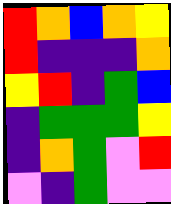[["red", "orange", "blue", "orange", "yellow"], ["red", "indigo", "indigo", "indigo", "orange"], ["yellow", "red", "indigo", "green", "blue"], ["indigo", "green", "green", "green", "yellow"], ["indigo", "orange", "green", "violet", "red"], ["violet", "indigo", "green", "violet", "violet"]]